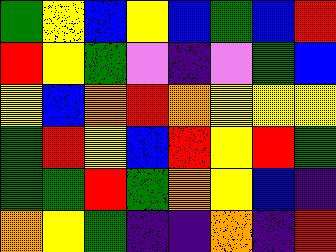[["green", "yellow", "blue", "yellow", "blue", "green", "blue", "red"], ["red", "yellow", "green", "violet", "indigo", "violet", "green", "blue"], ["yellow", "blue", "orange", "red", "orange", "yellow", "yellow", "yellow"], ["green", "red", "yellow", "blue", "red", "yellow", "red", "green"], ["green", "green", "red", "green", "orange", "yellow", "blue", "indigo"], ["orange", "yellow", "green", "indigo", "indigo", "orange", "indigo", "red"]]